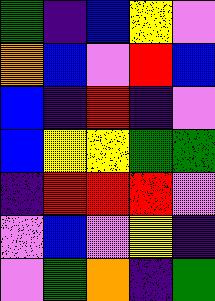[["green", "indigo", "blue", "yellow", "violet"], ["orange", "blue", "violet", "red", "blue"], ["blue", "indigo", "red", "indigo", "violet"], ["blue", "yellow", "yellow", "green", "green"], ["indigo", "red", "red", "red", "violet"], ["violet", "blue", "violet", "yellow", "indigo"], ["violet", "green", "orange", "indigo", "green"]]